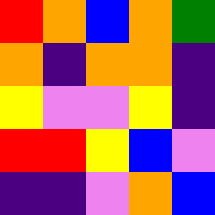[["red", "orange", "blue", "orange", "green"], ["orange", "indigo", "orange", "orange", "indigo"], ["yellow", "violet", "violet", "yellow", "indigo"], ["red", "red", "yellow", "blue", "violet"], ["indigo", "indigo", "violet", "orange", "blue"]]